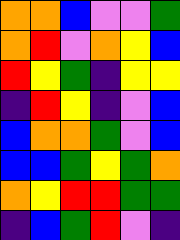[["orange", "orange", "blue", "violet", "violet", "green"], ["orange", "red", "violet", "orange", "yellow", "blue"], ["red", "yellow", "green", "indigo", "yellow", "yellow"], ["indigo", "red", "yellow", "indigo", "violet", "blue"], ["blue", "orange", "orange", "green", "violet", "blue"], ["blue", "blue", "green", "yellow", "green", "orange"], ["orange", "yellow", "red", "red", "green", "green"], ["indigo", "blue", "green", "red", "violet", "indigo"]]